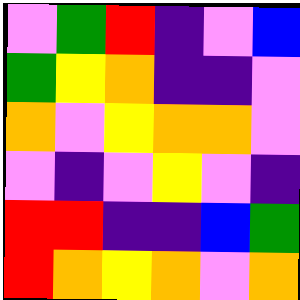[["violet", "green", "red", "indigo", "violet", "blue"], ["green", "yellow", "orange", "indigo", "indigo", "violet"], ["orange", "violet", "yellow", "orange", "orange", "violet"], ["violet", "indigo", "violet", "yellow", "violet", "indigo"], ["red", "red", "indigo", "indigo", "blue", "green"], ["red", "orange", "yellow", "orange", "violet", "orange"]]